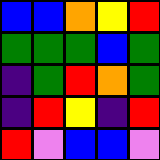[["blue", "blue", "orange", "yellow", "red"], ["green", "green", "green", "blue", "green"], ["indigo", "green", "red", "orange", "green"], ["indigo", "red", "yellow", "indigo", "red"], ["red", "violet", "blue", "blue", "violet"]]